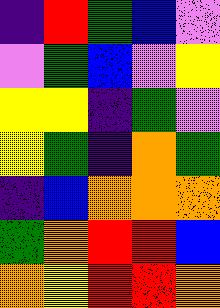[["indigo", "red", "green", "blue", "violet"], ["violet", "green", "blue", "violet", "yellow"], ["yellow", "yellow", "indigo", "green", "violet"], ["yellow", "green", "indigo", "orange", "green"], ["indigo", "blue", "orange", "orange", "orange"], ["green", "orange", "red", "red", "blue"], ["orange", "yellow", "red", "red", "orange"]]